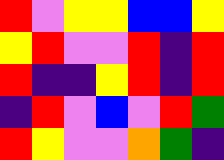[["red", "violet", "yellow", "yellow", "blue", "blue", "yellow"], ["yellow", "red", "violet", "violet", "red", "indigo", "red"], ["red", "indigo", "indigo", "yellow", "red", "indigo", "red"], ["indigo", "red", "violet", "blue", "violet", "red", "green"], ["red", "yellow", "violet", "violet", "orange", "green", "indigo"]]